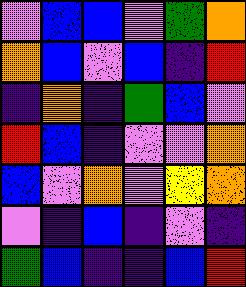[["violet", "blue", "blue", "violet", "green", "orange"], ["orange", "blue", "violet", "blue", "indigo", "red"], ["indigo", "orange", "indigo", "green", "blue", "violet"], ["red", "blue", "indigo", "violet", "violet", "orange"], ["blue", "violet", "orange", "violet", "yellow", "orange"], ["violet", "indigo", "blue", "indigo", "violet", "indigo"], ["green", "blue", "indigo", "indigo", "blue", "red"]]